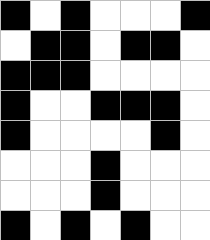[["black", "white", "black", "white", "white", "white", "black"], ["white", "black", "black", "white", "black", "black", "white"], ["black", "black", "black", "white", "white", "white", "white"], ["black", "white", "white", "black", "black", "black", "white"], ["black", "white", "white", "white", "white", "black", "white"], ["white", "white", "white", "black", "white", "white", "white"], ["white", "white", "white", "black", "white", "white", "white"], ["black", "white", "black", "white", "black", "white", "white"]]